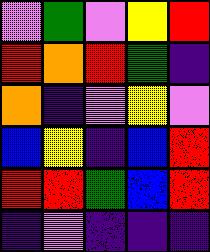[["violet", "green", "violet", "yellow", "red"], ["red", "orange", "red", "green", "indigo"], ["orange", "indigo", "violet", "yellow", "violet"], ["blue", "yellow", "indigo", "blue", "red"], ["red", "red", "green", "blue", "red"], ["indigo", "violet", "indigo", "indigo", "indigo"]]